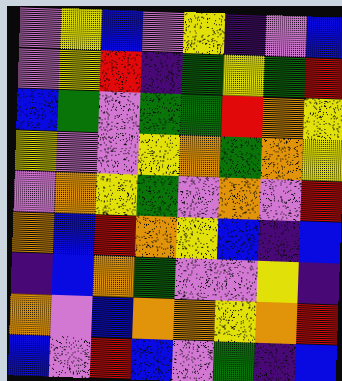[["violet", "yellow", "blue", "violet", "yellow", "indigo", "violet", "blue"], ["violet", "yellow", "red", "indigo", "green", "yellow", "green", "red"], ["blue", "green", "violet", "green", "green", "red", "orange", "yellow"], ["yellow", "violet", "violet", "yellow", "orange", "green", "orange", "yellow"], ["violet", "orange", "yellow", "green", "violet", "orange", "violet", "red"], ["orange", "blue", "red", "orange", "yellow", "blue", "indigo", "blue"], ["indigo", "blue", "orange", "green", "violet", "violet", "yellow", "indigo"], ["orange", "violet", "blue", "orange", "orange", "yellow", "orange", "red"], ["blue", "violet", "red", "blue", "violet", "green", "indigo", "blue"]]